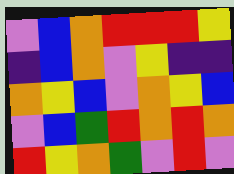[["violet", "blue", "orange", "red", "red", "red", "yellow"], ["indigo", "blue", "orange", "violet", "yellow", "indigo", "indigo"], ["orange", "yellow", "blue", "violet", "orange", "yellow", "blue"], ["violet", "blue", "green", "red", "orange", "red", "orange"], ["red", "yellow", "orange", "green", "violet", "red", "violet"]]